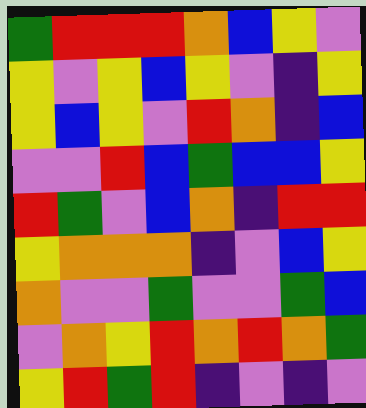[["green", "red", "red", "red", "orange", "blue", "yellow", "violet"], ["yellow", "violet", "yellow", "blue", "yellow", "violet", "indigo", "yellow"], ["yellow", "blue", "yellow", "violet", "red", "orange", "indigo", "blue"], ["violet", "violet", "red", "blue", "green", "blue", "blue", "yellow"], ["red", "green", "violet", "blue", "orange", "indigo", "red", "red"], ["yellow", "orange", "orange", "orange", "indigo", "violet", "blue", "yellow"], ["orange", "violet", "violet", "green", "violet", "violet", "green", "blue"], ["violet", "orange", "yellow", "red", "orange", "red", "orange", "green"], ["yellow", "red", "green", "red", "indigo", "violet", "indigo", "violet"]]